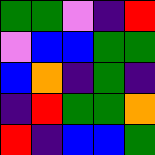[["green", "green", "violet", "indigo", "red"], ["violet", "blue", "blue", "green", "green"], ["blue", "orange", "indigo", "green", "indigo"], ["indigo", "red", "green", "green", "orange"], ["red", "indigo", "blue", "blue", "green"]]